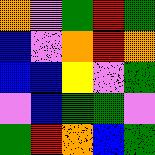[["orange", "violet", "green", "red", "green"], ["blue", "violet", "orange", "red", "orange"], ["blue", "blue", "yellow", "violet", "green"], ["violet", "blue", "green", "green", "violet"], ["green", "red", "orange", "blue", "green"]]